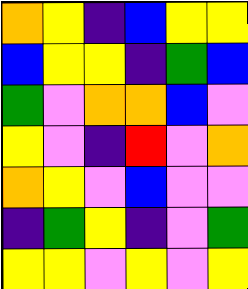[["orange", "yellow", "indigo", "blue", "yellow", "yellow"], ["blue", "yellow", "yellow", "indigo", "green", "blue"], ["green", "violet", "orange", "orange", "blue", "violet"], ["yellow", "violet", "indigo", "red", "violet", "orange"], ["orange", "yellow", "violet", "blue", "violet", "violet"], ["indigo", "green", "yellow", "indigo", "violet", "green"], ["yellow", "yellow", "violet", "yellow", "violet", "yellow"]]